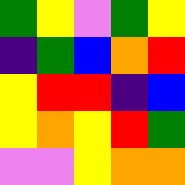[["green", "yellow", "violet", "green", "yellow"], ["indigo", "green", "blue", "orange", "red"], ["yellow", "red", "red", "indigo", "blue"], ["yellow", "orange", "yellow", "red", "green"], ["violet", "violet", "yellow", "orange", "orange"]]